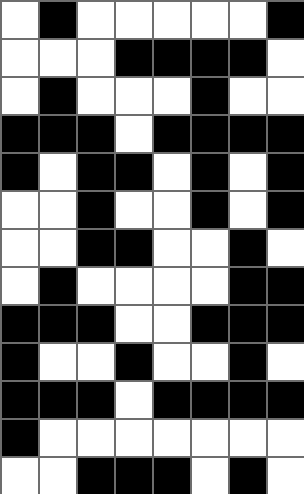[["white", "black", "white", "white", "white", "white", "white", "black"], ["white", "white", "white", "black", "black", "black", "black", "white"], ["white", "black", "white", "white", "white", "black", "white", "white"], ["black", "black", "black", "white", "black", "black", "black", "black"], ["black", "white", "black", "black", "white", "black", "white", "black"], ["white", "white", "black", "white", "white", "black", "white", "black"], ["white", "white", "black", "black", "white", "white", "black", "white"], ["white", "black", "white", "white", "white", "white", "black", "black"], ["black", "black", "black", "white", "white", "black", "black", "black"], ["black", "white", "white", "black", "white", "white", "black", "white"], ["black", "black", "black", "white", "black", "black", "black", "black"], ["black", "white", "white", "white", "white", "white", "white", "white"], ["white", "white", "black", "black", "black", "white", "black", "white"]]